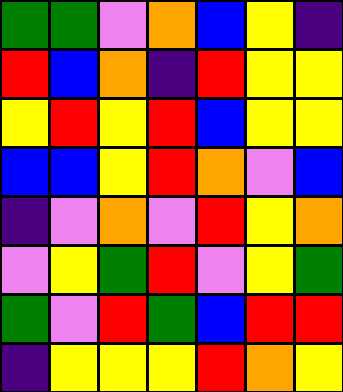[["green", "green", "violet", "orange", "blue", "yellow", "indigo"], ["red", "blue", "orange", "indigo", "red", "yellow", "yellow"], ["yellow", "red", "yellow", "red", "blue", "yellow", "yellow"], ["blue", "blue", "yellow", "red", "orange", "violet", "blue"], ["indigo", "violet", "orange", "violet", "red", "yellow", "orange"], ["violet", "yellow", "green", "red", "violet", "yellow", "green"], ["green", "violet", "red", "green", "blue", "red", "red"], ["indigo", "yellow", "yellow", "yellow", "red", "orange", "yellow"]]